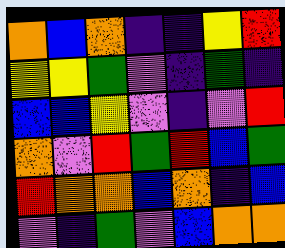[["orange", "blue", "orange", "indigo", "indigo", "yellow", "red"], ["yellow", "yellow", "green", "violet", "indigo", "green", "indigo"], ["blue", "blue", "yellow", "violet", "indigo", "violet", "red"], ["orange", "violet", "red", "green", "red", "blue", "green"], ["red", "orange", "orange", "blue", "orange", "indigo", "blue"], ["violet", "indigo", "green", "violet", "blue", "orange", "orange"]]